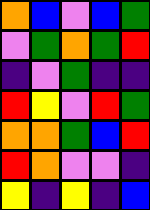[["orange", "blue", "violet", "blue", "green"], ["violet", "green", "orange", "green", "red"], ["indigo", "violet", "green", "indigo", "indigo"], ["red", "yellow", "violet", "red", "green"], ["orange", "orange", "green", "blue", "red"], ["red", "orange", "violet", "violet", "indigo"], ["yellow", "indigo", "yellow", "indigo", "blue"]]